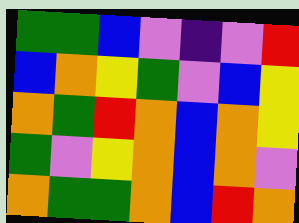[["green", "green", "blue", "violet", "indigo", "violet", "red"], ["blue", "orange", "yellow", "green", "violet", "blue", "yellow"], ["orange", "green", "red", "orange", "blue", "orange", "yellow"], ["green", "violet", "yellow", "orange", "blue", "orange", "violet"], ["orange", "green", "green", "orange", "blue", "red", "orange"]]